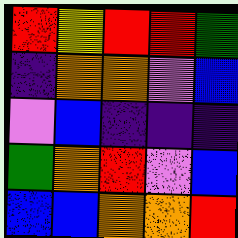[["red", "yellow", "red", "red", "green"], ["indigo", "orange", "orange", "violet", "blue"], ["violet", "blue", "indigo", "indigo", "indigo"], ["green", "orange", "red", "violet", "blue"], ["blue", "blue", "orange", "orange", "red"]]